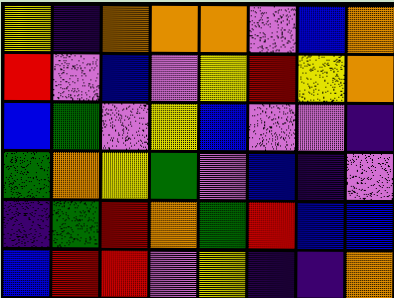[["yellow", "indigo", "orange", "orange", "orange", "violet", "blue", "orange"], ["red", "violet", "blue", "violet", "yellow", "red", "yellow", "orange"], ["blue", "green", "violet", "yellow", "blue", "violet", "violet", "indigo"], ["green", "orange", "yellow", "green", "violet", "blue", "indigo", "violet"], ["indigo", "green", "red", "orange", "green", "red", "blue", "blue"], ["blue", "red", "red", "violet", "yellow", "indigo", "indigo", "orange"]]